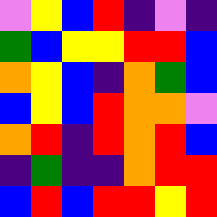[["violet", "yellow", "blue", "red", "indigo", "violet", "indigo"], ["green", "blue", "yellow", "yellow", "red", "red", "blue"], ["orange", "yellow", "blue", "indigo", "orange", "green", "blue"], ["blue", "yellow", "blue", "red", "orange", "orange", "violet"], ["orange", "red", "indigo", "red", "orange", "red", "blue"], ["indigo", "green", "indigo", "indigo", "orange", "red", "red"], ["blue", "red", "blue", "red", "red", "yellow", "red"]]